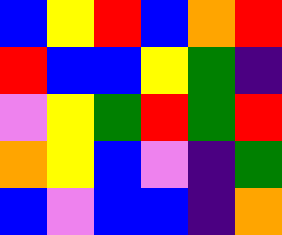[["blue", "yellow", "red", "blue", "orange", "red"], ["red", "blue", "blue", "yellow", "green", "indigo"], ["violet", "yellow", "green", "red", "green", "red"], ["orange", "yellow", "blue", "violet", "indigo", "green"], ["blue", "violet", "blue", "blue", "indigo", "orange"]]